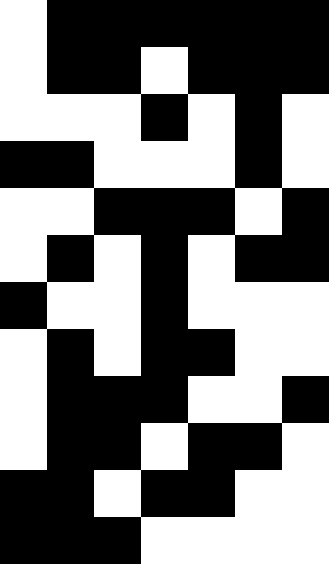[["white", "black", "black", "black", "black", "black", "black"], ["white", "black", "black", "white", "black", "black", "black"], ["white", "white", "white", "black", "white", "black", "white"], ["black", "black", "white", "white", "white", "black", "white"], ["white", "white", "black", "black", "black", "white", "black"], ["white", "black", "white", "black", "white", "black", "black"], ["black", "white", "white", "black", "white", "white", "white"], ["white", "black", "white", "black", "black", "white", "white"], ["white", "black", "black", "black", "white", "white", "black"], ["white", "black", "black", "white", "black", "black", "white"], ["black", "black", "white", "black", "black", "white", "white"], ["black", "black", "black", "white", "white", "white", "white"]]